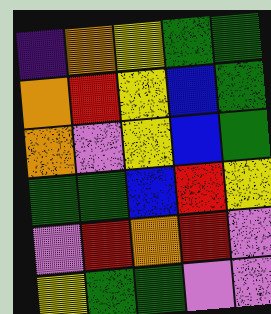[["indigo", "orange", "yellow", "green", "green"], ["orange", "red", "yellow", "blue", "green"], ["orange", "violet", "yellow", "blue", "green"], ["green", "green", "blue", "red", "yellow"], ["violet", "red", "orange", "red", "violet"], ["yellow", "green", "green", "violet", "violet"]]